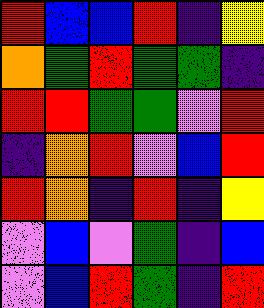[["red", "blue", "blue", "red", "indigo", "yellow"], ["orange", "green", "red", "green", "green", "indigo"], ["red", "red", "green", "green", "violet", "red"], ["indigo", "orange", "red", "violet", "blue", "red"], ["red", "orange", "indigo", "red", "indigo", "yellow"], ["violet", "blue", "violet", "green", "indigo", "blue"], ["violet", "blue", "red", "green", "indigo", "red"]]